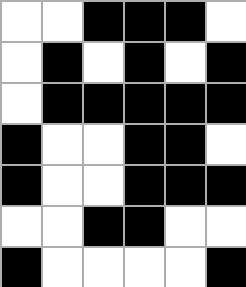[["white", "white", "black", "black", "black", "white"], ["white", "black", "white", "black", "white", "black"], ["white", "black", "black", "black", "black", "black"], ["black", "white", "white", "black", "black", "white"], ["black", "white", "white", "black", "black", "black"], ["white", "white", "black", "black", "white", "white"], ["black", "white", "white", "white", "white", "black"]]